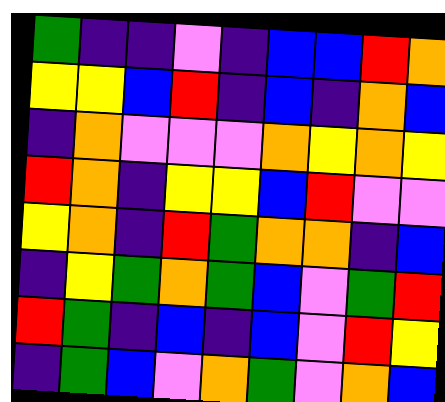[["green", "indigo", "indigo", "violet", "indigo", "blue", "blue", "red", "orange"], ["yellow", "yellow", "blue", "red", "indigo", "blue", "indigo", "orange", "blue"], ["indigo", "orange", "violet", "violet", "violet", "orange", "yellow", "orange", "yellow"], ["red", "orange", "indigo", "yellow", "yellow", "blue", "red", "violet", "violet"], ["yellow", "orange", "indigo", "red", "green", "orange", "orange", "indigo", "blue"], ["indigo", "yellow", "green", "orange", "green", "blue", "violet", "green", "red"], ["red", "green", "indigo", "blue", "indigo", "blue", "violet", "red", "yellow"], ["indigo", "green", "blue", "violet", "orange", "green", "violet", "orange", "blue"]]